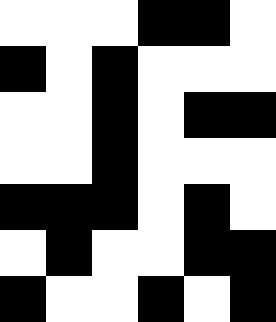[["white", "white", "white", "black", "black", "white"], ["black", "white", "black", "white", "white", "white"], ["white", "white", "black", "white", "black", "black"], ["white", "white", "black", "white", "white", "white"], ["black", "black", "black", "white", "black", "white"], ["white", "black", "white", "white", "black", "black"], ["black", "white", "white", "black", "white", "black"]]